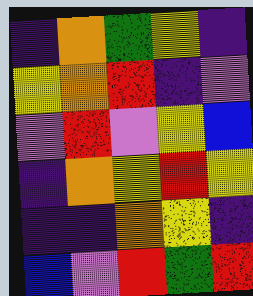[["indigo", "orange", "green", "yellow", "indigo"], ["yellow", "orange", "red", "indigo", "violet"], ["violet", "red", "violet", "yellow", "blue"], ["indigo", "orange", "yellow", "red", "yellow"], ["indigo", "indigo", "orange", "yellow", "indigo"], ["blue", "violet", "red", "green", "red"]]